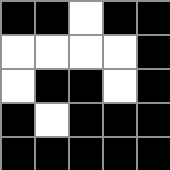[["black", "black", "white", "black", "black"], ["white", "white", "white", "white", "black"], ["white", "black", "black", "white", "black"], ["black", "white", "black", "black", "black"], ["black", "black", "black", "black", "black"]]